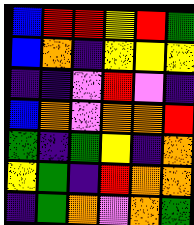[["blue", "red", "red", "yellow", "red", "green"], ["blue", "orange", "indigo", "yellow", "yellow", "yellow"], ["indigo", "indigo", "violet", "red", "violet", "indigo"], ["blue", "orange", "violet", "orange", "orange", "red"], ["green", "indigo", "green", "yellow", "indigo", "orange"], ["yellow", "green", "indigo", "red", "orange", "orange"], ["indigo", "green", "orange", "violet", "orange", "green"]]